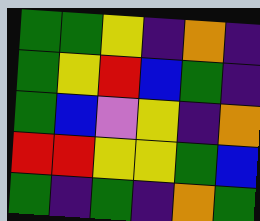[["green", "green", "yellow", "indigo", "orange", "indigo"], ["green", "yellow", "red", "blue", "green", "indigo"], ["green", "blue", "violet", "yellow", "indigo", "orange"], ["red", "red", "yellow", "yellow", "green", "blue"], ["green", "indigo", "green", "indigo", "orange", "green"]]